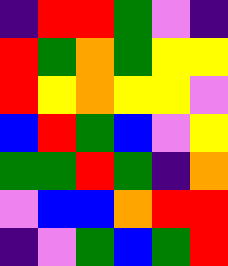[["indigo", "red", "red", "green", "violet", "indigo"], ["red", "green", "orange", "green", "yellow", "yellow"], ["red", "yellow", "orange", "yellow", "yellow", "violet"], ["blue", "red", "green", "blue", "violet", "yellow"], ["green", "green", "red", "green", "indigo", "orange"], ["violet", "blue", "blue", "orange", "red", "red"], ["indigo", "violet", "green", "blue", "green", "red"]]